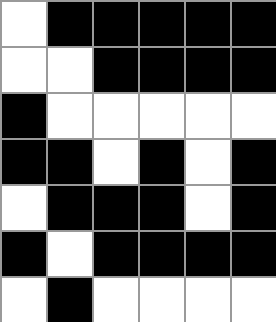[["white", "black", "black", "black", "black", "black"], ["white", "white", "black", "black", "black", "black"], ["black", "white", "white", "white", "white", "white"], ["black", "black", "white", "black", "white", "black"], ["white", "black", "black", "black", "white", "black"], ["black", "white", "black", "black", "black", "black"], ["white", "black", "white", "white", "white", "white"]]